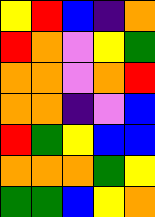[["yellow", "red", "blue", "indigo", "orange"], ["red", "orange", "violet", "yellow", "green"], ["orange", "orange", "violet", "orange", "red"], ["orange", "orange", "indigo", "violet", "blue"], ["red", "green", "yellow", "blue", "blue"], ["orange", "orange", "orange", "green", "yellow"], ["green", "green", "blue", "yellow", "orange"]]